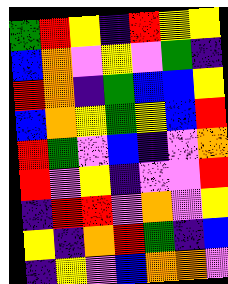[["green", "red", "yellow", "indigo", "red", "yellow", "yellow"], ["blue", "orange", "violet", "yellow", "violet", "green", "indigo"], ["red", "orange", "indigo", "green", "blue", "blue", "yellow"], ["blue", "orange", "yellow", "green", "yellow", "blue", "red"], ["red", "green", "violet", "blue", "indigo", "violet", "orange"], ["red", "violet", "yellow", "indigo", "violet", "violet", "red"], ["indigo", "red", "red", "violet", "orange", "violet", "yellow"], ["yellow", "indigo", "orange", "red", "green", "indigo", "blue"], ["indigo", "yellow", "violet", "blue", "orange", "orange", "violet"]]